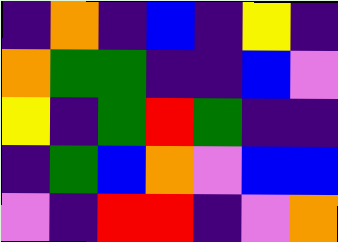[["indigo", "orange", "indigo", "blue", "indigo", "yellow", "indigo"], ["orange", "green", "green", "indigo", "indigo", "blue", "violet"], ["yellow", "indigo", "green", "red", "green", "indigo", "indigo"], ["indigo", "green", "blue", "orange", "violet", "blue", "blue"], ["violet", "indigo", "red", "red", "indigo", "violet", "orange"]]